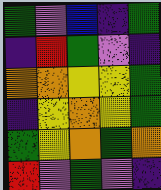[["green", "violet", "blue", "indigo", "green"], ["indigo", "red", "green", "violet", "indigo"], ["orange", "orange", "yellow", "yellow", "green"], ["indigo", "yellow", "orange", "yellow", "green"], ["green", "yellow", "orange", "green", "orange"], ["red", "violet", "green", "violet", "indigo"]]